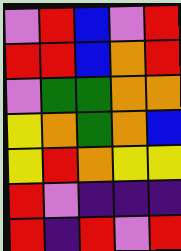[["violet", "red", "blue", "violet", "red"], ["red", "red", "blue", "orange", "red"], ["violet", "green", "green", "orange", "orange"], ["yellow", "orange", "green", "orange", "blue"], ["yellow", "red", "orange", "yellow", "yellow"], ["red", "violet", "indigo", "indigo", "indigo"], ["red", "indigo", "red", "violet", "red"]]